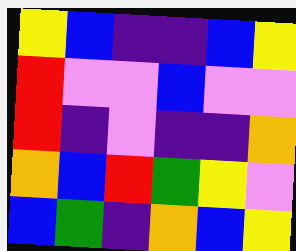[["yellow", "blue", "indigo", "indigo", "blue", "yellow"], ["red", "violet", "violet", "blue", "violet", "violet"], ["red", "indigo", "violet", "indigo", "indigo", "orange"], ["orange", "blue", "red", "green", "yellow", "violet"], ["blue", "green", "indigo", "orange", "blue", "yellow"]]